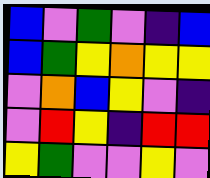[["blue", "violet", "green", "violet", "indigo", "blue"], ["blue", "green", "yellow", "orange", "yellow", "yellow"], ["violet", "orange", "blue", "yellow", "violet", "indigo"], ["violet", "red", "yellow", "indigo", "red", "red"], ["yellow", "green", "violet", "violet", "yellow", "violet"]]